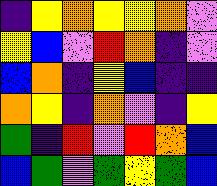[["indigo", "yellow", "orange", "yellow", "yellow", "orange", "violet"], ["yellow", "blue", "violet", "red", "orange", "indigo", "violet"], ["blue", "orange", "indigo", "yellow", "blue", "indigo", "indigo"], ["orange", "yellow", "indigo", "orange", "violet", "indigo", "yellow"], ["green", "indigo", "red", "violet", "red", "orange", "blue"], ["blue", "green", "violet", "green", "yellow", "green", "blue"]]